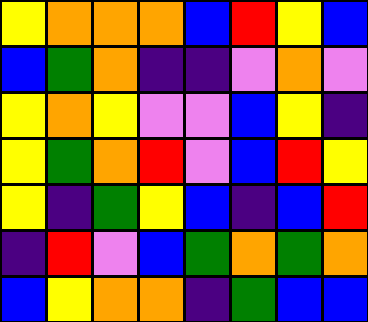[["yellow", "orange", "orange", "orange", "blue", "red", "yellow", "blue"], ["blue", "green", "orange", "indigo", "indigo", "violet", "orange", "violet"], ["yellow", "orange", "yellow", "violet", "violet", "blue", "yellow", "indigo"], ["yellow", "green", "orange", "red", "violet", "blue", "red", "yellow"], ["yellow", "indigo", "green", "yellow", "blue", "indigo", "blue", "red"], ["indigo", "red", "violet", "blue", "green", "orange", "green", "orange"], ["blue", "yellow", "orange", "orange", "indigo", "green", "blue", "blue"]]